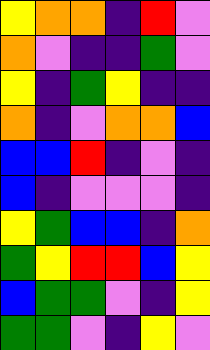[["yellow", "orange", "orange", "indigo", "red", "violet"], ["orange", "violet", "indigo", "indigo", "green", "violet"], ["yellow", "indigo", "green", "yellow", "indigo", "indigo"], ["orange", "indigo", "violet", "orange", "orange", "blue"], ["blue", "blue", "red", "indigo", "violet", "indigo"], ["blue", "indigo", "violet", "violet", "violet", "indigo"], ["yellow", "green", "blue", "blue", "indigo", "orange"], ["green", "yellow", "red", "red", "blue", "yellow"], ["blue", "green", "green", "violet", "indigo", "yellow"], ["green", "green", "violet", "indigo", "yellow", "violet"]]